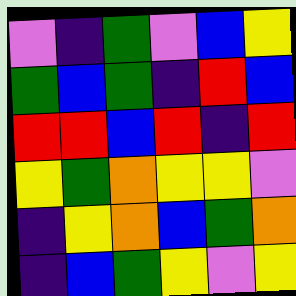[["violet", "indigo", "green", "violet", "blue", "yellow"], ["green", "blue", "green", "indigo", "red", "blue"], ["red", "red", "blue", "red", "indigo", "red"], ["yellow", "green", "orange", "yellow", "yellow", "violet"], ["indigo", "yellow", "orange", "blue", "green", "orange"], ["indigo", "blue", "green", "yellow", "violet", "yellow"]]